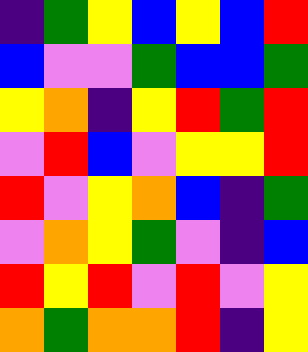[["indigo", "green", "yellow", "blue", "yellow", "blue", "red"], ["blue", "violet", "violet", "green", "blue", "blue", "green"], ["yellow", "orange", "indigo", "yellow", "red", "green", "red"], ["violet", "red", "blue", "violet", "yellow", "yellow", "red"], ["red", "violet", "yellow", "orange", "blue", "indigo", "green"], ["violet", "orange", "yellow", "green", "violet", "indigo", "blue"], ["red", "yellow", "red", "violet", "red", "violet", "yellow"], ["orange", "green", "orange", "orange", "red", "indigo", "yellow"]]